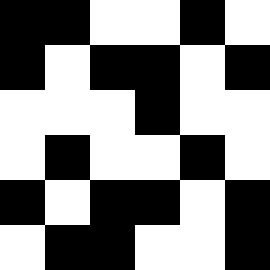[["black", "black", "white", "white", "black", "white"], ["black", "white", "black", "black", "white", "black"], ["white", "white", "white", "black", "white", "white"], ["white", "black", "white", "white", "black", "white"], ["black", "white", "black", "black", "white", "black"], ["white", "black", "black", "white", "white", "black"]]